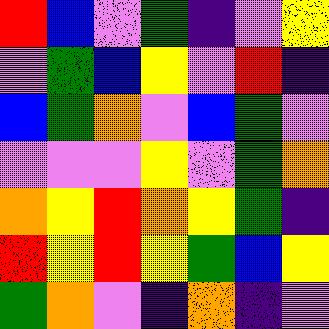[["red", "blue", "violet", "green", "indigo", "violet", "yellow"], ["violet", "green", "blue", "yellow", "violet", "red", "indigo"], ["blue", "green", "orange", "violet", "blue", "green", "violet"], ["violet", "violet", "violet", "yellow", "violet", "green", "orange"], ["orange", "yellow", "red", "orange", "yellow", "green", "indigo"], ["red", "yellow", "red", "yellow", "green", "blue", "yellow"], ["green", "orange", "violet", "indigo", "orange", "indigo", "violet"]]